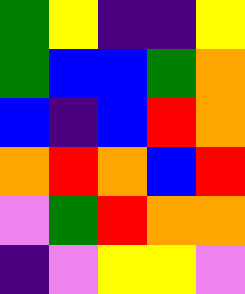[["green", "yellow", "indigo", "indigo", "yellow"], ["green", "blue", "blue", "green", "orange"], ["blue", "indigo", "blue", "red", "orange"], ["orange", "red", "orange", "blue", "red"], ["violet", "green", "red", "orange", "orange"], ["indigo", "violet", "yellow", "yellow", "violet"]]